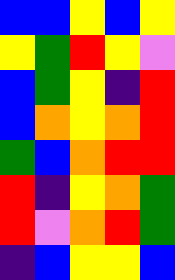[["blue", "blue", "yellow", "blue", "yellow"], ["yellow", "green", "red", "yellow", "violet"], ["blue", "green", "yellow", "indigo", "red"], ["blue", "orange", "yellow", "orange", "red"], ["green", "blue", "orange", "red", "red"], ["red", "indigo", "yellow", "orange", "green"], ["red", "violet", "orange", "red", "green"], ["indigo", "blue", "yellow", "yellow", "blue"]]